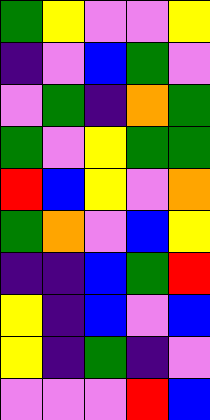[["green", "yellow", "violet", "violet", "yellow"], ["indigo", "violet", "blue", "green", "violet"], ["violet", "green", "indigo", "orange", "green"], ["green", "violet", "yellow", "green", "green"], ["red", "blue", "yellow", "violet", "orange"], ["green", "orange", "violet", "blue", "yellow"], ["indigo", "indigo", "blue", "green", "red"], ["yellow", "indigo", "blue", "violet", "blue"], ["yellow", "indigo", "green", "indigo", "violet"], ["violet", "violet", "violet", "red", "blue"]]